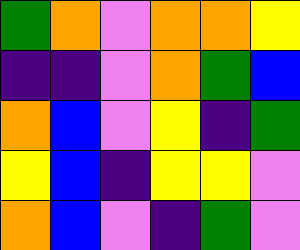[["green", "orange", "violet", "orange", "orange", "yellow"], ["indigo", "indigo", "violet", "orange", "green", "blue"], ["orange", "blue", "violet", "yellow", "indigo", "green"], ["yellow", "blue", "indigo", "yellow", "yellow", "violet"], ["orange", "blue", "violet", "indigo", "green", "violet"]]